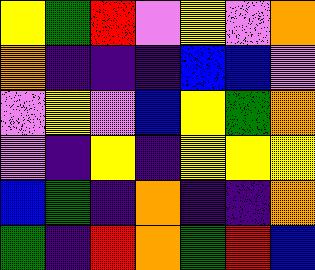[["yellow", "green", "red", "violet", "yellow", "violet", "orange"], ["orange", "indigo", "indigo", "indigo", "blue", "blue", "violet"], ["violet", "yellow", "violet", "blue", "yellow", "green", "orange"], ["violet", "indigo", "yellow", "indigo", "yellow", "yellow", "yellow"], ["blue", "green", "indigo", "orange", "indigo", "indigo", "orange"], ["green", "indigo", "red", "orange", "green", "red", "blue"]]